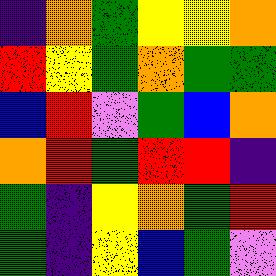[["indigo", "orange", "green", "yellow", "yellow", "orange"], ["red", "yellow", "green", "orange", "green", "green"], ["blue", "red", "violet", "green", "blue", "orange"], ["orange", "red", "green", "red", "red", "indigo"], ["green", "indigo", "yellow", "orange", "green", "red"], ["green", "indigo", "yellow", "blue", "green", "violet"]]